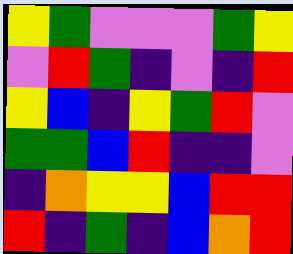[["yellow", "green", "violet", "violet", "violet", "green", "yellow"], ["violet", "red", "green", "indigo", "violet", "indigo", "red"], ["yellow", "blue", "indigo", "yellow", "green", "red", "violet"], ["green", "green", "blue", "red", "indigo", "indigo", "violet"], ["indigo", "orange", "yellow", "yellow", "blue", "red", "red"], ["red", "indigo", "green", "indigo", "blue", "orange", "red"]]